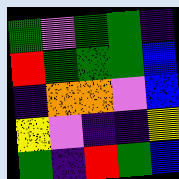[["green", "violet", "green", "green", "indigo"], ["red", "green", "green", "green", "blue"], ["indigo", "orange", "orange", "violet", "blue"], ["yellow", "violet", "indigo", "indigo", "yellow"], ["green", "indigo", "red", "green", "blue"]]